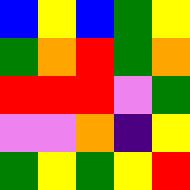[["blue", "yellow", "blue", "green", "yellow"], ["green", "orange", "red", "green", "orange"], ["red", "red", "red", "violet", "green"], ["violet", "violet", "orange", "indigo", "yellow"], ["green", "yellow", "green", "yellow", "red"]]